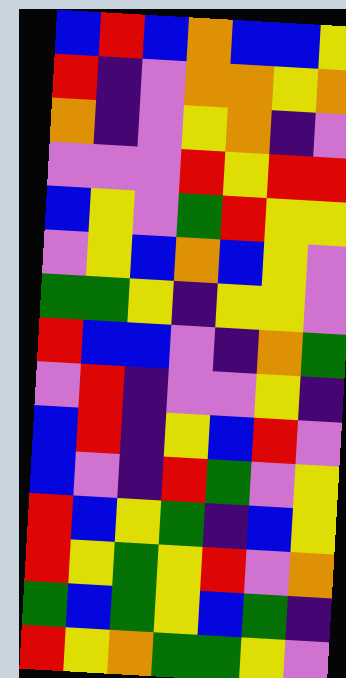[["blue", "red", "blue", "orange", "blue", "blue", "yellow"], ["red", "indigo", "violet", "orange", "orange", "yellow", "orange"], ["orange", "indigo", "violet", "yellow", "orange", "indigo", "violet"], ["violet", "violet", "violet", "red", "yellow", "red", "red"], ["blue", "yellow", "violet", "green", "red", "yellow", "yellow"], ["violet", "yellow", "blue", "orange", "blue", "yellow", "violet"], ["green", "green", "yellow", "indigo", "yellow", "yellow", "violet"], ["red", "blue", "blue", "violet", "indigo", "orange", "green"], ["violet", "red", "indigo", "violet", "violet", "yellow", "indigo"], ["blue", "red", "indigo", "yellow", "blue", "red", "violet"], ["blue", "violet", "indigo", "red", "green", "violet", "yellow"], ["red", "blue", "yellow", "green", "indigo", "blue", "yellow"], ["red", "yellow", "green", "yellow", "red", "violet", "orange"], ["green", "blue", "green", "yellow", "blue", "green", "indigo"], ["red", "yellow", "orange", "green", "green", "yellow", "violet"]]